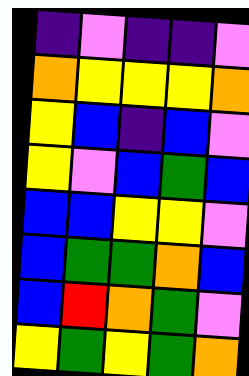[["indigo", "violet", "indigo", "indigo", "violet"], ["orange", "yellow", "yellow", "yellow", "orange"], ["yellow", "blue", "indigo", "blue", "violet"], ["yellow", "violet", "blue", "green", "blue"], ["blue", "blue", "yellow", "yellow", "violet"], ["blue", "green", "green", "orange", "blue"], ["blue", "red", "orange", "green", "violet"], ["yellow", "green", "yellow", "green", "orange"]]